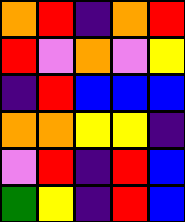[["orange", "red", "indigo", "orange", "red"], ["red", "violet", "orange", "violet", "yellow"], ["indigo", "red", "blue", "blue", "blue"], ["orange", "orange", "yellow", "yellow", "indigo"], ["violet", "red", "indigo", "red", "blue"], ["green", "yellow", "indigo", "red", "blue"]]